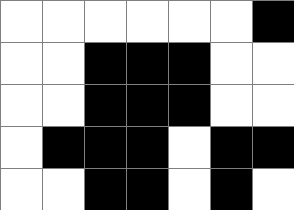[["white", "white", "white", "white", "white", "white", "black"], ["white", "white", "black", "black", "black", "white", "white"], ["white", "white", "black", "black", "black", "white", "white"], ["white", "black", "black", "black", "white", "black", "black"], ["white", "white", "black", "black", "white", "black", "white"]]